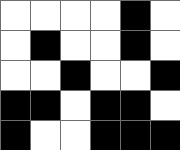[["white", "white", "white", "white", "black", "white"], ["white", "black", "white", "white", "black", "white"], ["white", "white", "black", "white", "white", "black"], ["black", "black", "white", "black", "black", "white"], ["black", "white", "white", "black", "black", "black"]]